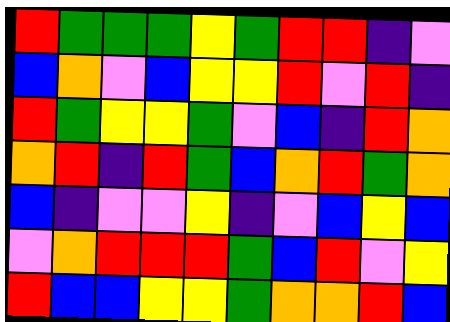[["red", "green", "green", "green", "yellow", "green", "red", "red", "indigo", "violet"], ["blue", "orange", "violet", "blue", "yellow", "yellow", "red", "violet", "red", "indigo"], ["red", "green", "yellow", "yellow", "green", "violet", "blue", "indigo", "red", "orange"], ["orange", "red", "indigo", "red", "green", "blue", "orange", "red", "green", "orange"], ["blue", "indigo", "violet", "violet", "yellow", "indigo", "violet", "blue", "yellow", "blue"], ["violet", "orange", "red", "red", "red", "green", "blue", "red", "violet", "yellow"], ["red", "blue", "blue", "yellow", "yellow", "green", "orange", "orange", "red", "blue"]]